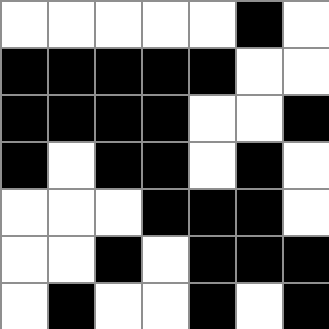[["white", "white", "white", "white", "white", "black", "white"], ["black", "black", "black", "black", "black", "white", "white"], ["black", "black", "black", "black", "white", "white", "black"], ["black", "white", "black", "black", "white", "black", "white"], ["white", "white", "white", "black", "black", "black", "white"], ["white", "white", "black", "white", "black", "black", "black"], ["white", "black", "white", "white", "black", "white", "black"]]